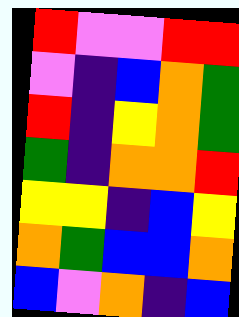[["red", "violet", "violet", "red", "red"], ["violet", "indigo", "blue", "orange", "green"], ["red", "indigo", "yellow", "orange", "green"], ["green", "indigo", "orange", "orange", "red"], ["yellow", "yellow", "indigo", "blue", "yellow"], ["orange", "green", "blue", "blue", "orange"], ["blue", "violet", "orange", "indigo", "blue"]]